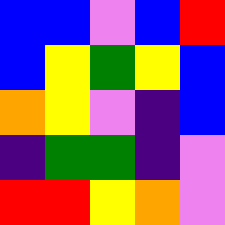[["blue", "blue", "violet", "blue", "red"], ["blue", "yellow", "green", "yellow", "blue"], ["orange", "yellow", "violet", "indigo", "blue"], ["indigo", "green", "green", "indigo", "violet"], ["red", "red", "yellow", "orange", "violet"]]